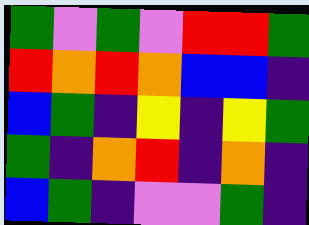[["green", "violet", "green", "violet", "red", "red", "green"], ["red", "orange", "red", "orange", "blue", "blue", "indigo"], ["blue", "green", "indigo", "yellow", "indigo", "yellow", "green"], ["green", "indigo", "orange", "red", "indigo", "orange", "indigo"], ["blue", "green", "indigo", "violet", "violet", "green", "indigo"]]